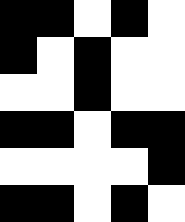[["black", "black", "white", "black", "white"], ["black", "white", "black", "white", "white"], ["white", "white", "black", "white", "white"], ["black", "black", "white", "black", "black"], ["white", "white", "white", "white", "black"], ["black", "black", "white", "black", "white"]]